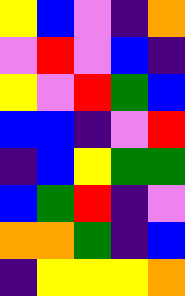[["yellow", "blue", "violet", "indigo", "orange"], ["violet", "red", "violet", "blue", "indigo"], ["yellow", "violet", "red", "green", "blue"], ["blue", "blue", "indigo", "violet", "red"], ["indigo", "blue", "yellow", "green", "green"], ["blue", "green", "red", "indigo", "violet"], ["orange", "orange", "green", "indigo", "blue"], ["indigo", "yellow", "yellow", "yellow", "orange"]]